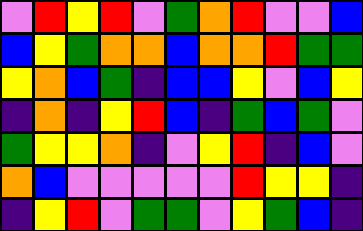[["violet", "red", "yellow", "red", "violet", "green", "orange", "red", "violet", "violet", "blue"], ["blue", "yellow", "green", "orange", "orange", "blue", "orange", "orange", "red", "green", "green"], ["yellow", "orange", "blue", "green", "indigo", "blue", "blue", "yellow", "violet", "blue", "yellow"], ["indigo", "orange", "indigo", "yellow", "red", "blue", "indigo", "green", "blue", "green", "violet"], ["green", "yellow", "yellow", "orange", "indigo", "violet", "yellow", "red", "indigo", "blue", "violet"], ["orange", "blue", "violet", "violet", "violet", "violet", "violet", "red", "yellow", "yellow", "indigo"], ["indigo", "yellow", "red", "violet", "green", "green", "violet", "yellow", "green", "blue", "indigo"]]